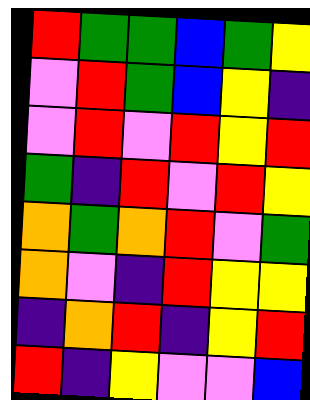[["red", "green", "green", "blue", "green", "yellow"], ["violet", "red", "green", "blue", "yellow", "indigo"], ["violet", "red", "violet", "red", "yellow", "red"], ["green", "indigo", "red", "violet", "red", "yellow"], ["orange", "green", "orange", "red", "violet", "green"], ["orange", "violet", "indigo", "red", "yellow", "yellow"], ["indigo", "orange", "red", "indigo", "yellow", "red"], ["red", "indigo", "yellow", "violet", "violet", "blue"]]